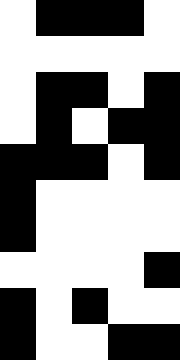[["white", "black", "black", "black", "white"], ["white", "white", "white", "white", "white"], ["white", "black", "black", "white", "black"], ["white", "black", "white", "black", "black"], ["black", "black", "black", "white", "black"], ["black", "white", "white", "white", "white"], ["black", "white", "white", "white", "white"], ["white", "white", "white", "white", "black"], ["black", "white", "black", "white", "white"], ["black", "white", "white", "black", "black"]]